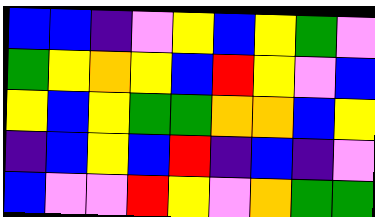[["blue", "blue", "indigo", "violet", "yellow", "blue", "yellow", "green", "violet"], ["green", "yellow", "orange", "yellow", "blue", "red", "yellow", "violet", "blue"], ["yellow", "blue", "yellow", "green", "green", "orange", "orange", "blue", "yellow"], ["indigo", "blue", "yellow", "blue", "red", "indigo", "blue", "indigo", "violet"], ["blue", "violet", "violet", "red", "yellow", "violet", "orange", "green", "green"]]